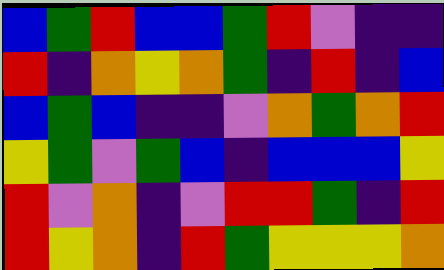[["blue", "green", "red", "blue", "blue", "green", "red", "violet", "indigo", "indigo"], ["red", "indigo", "orange", "yellow", "orange", "green", "indigo", "red", "indigo", "blue"], ["blue", "green", "blue", "indigo", "indigo", "violet", "orange", "green", "orange", "red"], ["yellow", "green", "violet", "green", "blue", "indigo", "blue", "blue", "blue", "yellow"], ["red", "violet", "orange", "indigo", "violet", "red", "red", "green", "indigo", "red"], ["red", "yellow", "orange", "indigo", "red", "green", "yellow", "yellow", "yellow", "orange"]]